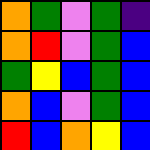[["orange", "green", "violet", "green", "indigo"], ["orange", "red", "violet", "green", "blue"], ["green", "yellow", "blue", "green", "blue"], ["orange", "blue", "violet", "green", "blue"], ["red", "blue", "orange", "yellow", "blue"]]